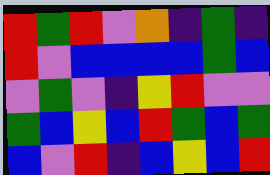[["red", "green", "red", "violet", "orange", "indigo", "green", "indigo"], ["red", "violet", "blue", "blue", "blue", "blue", "green", "blue"], ["violet", "green", "violet", "indigo", "yellow", "red", "violet", "violet"], ["green", "blue", "yellow", "blue", "red", "green", "blue", "green"], ["blue", "violet", "red", "indigo", "blue", "yellow", "blue", "red"]]